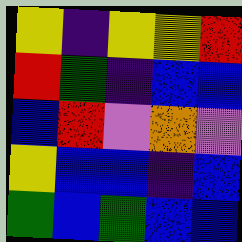[["yellow", "indigo", "yellow", "yellow", "red"], ["red", "green", "indigo", "blue", "blue"], ["blue", "red", "violet", "orange", "violet"], ["yellow", "blue", "blue", "indigo", "blue"], ["green", "blue", "green", "blue", "blue"]]